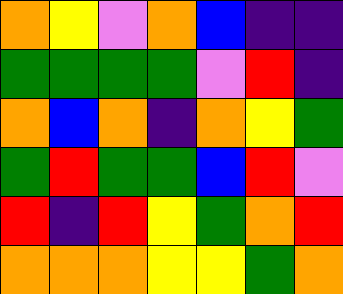[["orange", "yellow", "violet", "orange", "blue", "indigo", "indigo"], ["green", "green", "green", "green", "violet", "red", "indigo"], ["orange", "blue", "orange", "indigo", "orange", "yellow", "green"], ["green", "red", "green", "green", "blue", "red", "violet"], ["red", "indigo", "red", "yellow", "green", "orange", "red"], ["orange", "orange", "orange", "yellow", "yellow", "green", "orange"]]